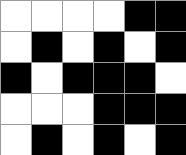[["white", "white", "white", "white", "black", "black"], ["white", "black", "white", "black", "white", "black"], ["black", "white", "black", "black", "black", "white"], ["white", "white", "white", "black", "black", "black"], ["white", "black", "white", "black", "white", "black"]]